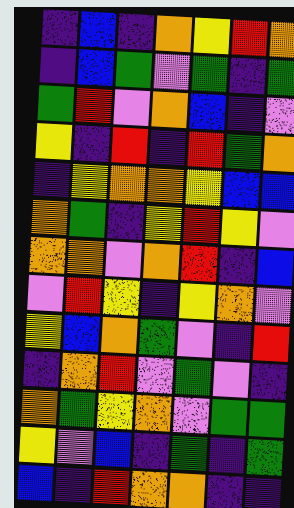[["indigo", "blue", "indigo", "orange", "yellow", "red", "orange"], ["indigo", "blue", "green", "violet", "green", "indigo", "green"], ["green", "red", "violet", "orange", "blue", "indigo", "violet"], ["yellow", "indigo", "red", "indigo", "red", "green", "orange"], ["indigo", "yellow", "orange", "orange", "yellow", "blue", "blue"], ["orange", "green", "indigo", "yellow", "red", "yellow", "violet"], ["orange", "orange", "violet", "orange", "red", "indigo", "blue"], ["violet", "red", "yellow", "indigo", "yellow", "orange", "violet"], ["yellow", "blue", "orange", "green", "violet", "indigo", "red"], ["indigo", "orange", "red", "violet", "green", "violet", "indigo"], ["orange", "green", "yellow", "orange", "violet", "green", "green"], ["yellow", "violet", "blue", "indigo", "green", "indigo", "green"], ["blue", "indigo", "red", "orange", "orange", "indigo", "indigo"]]